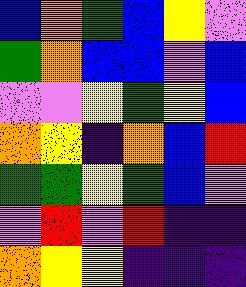[["blue", "orange", "green", "blue", "yellow", "violet"], ["green", "orange", "blue", "blue", "violet", "blue"], ["violet", "violet", "yellow", "green", "yellow", "blue"], ["orange", "yellow", "indigo", "orange", "blue", "red"], ["green", "green", "yellow", "green", "blue", "violet"], ["violet", "red", "violet", "red", "indigo", "indigo"], ["orange", "yellow", "yellow", "indigo", "indigo", "indigo"]]